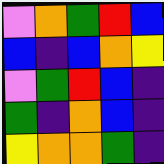[["violet", "orange", "green", "red", "blue"], ["blue", "indigo", "blue", "orange", "yellow"], ["violet", "green", "red", "blue", "indigo"], ["green", "indigo", "orange", "blue", "indigo"], ["yellow", "orange", "orange", "green", "indigo"]]